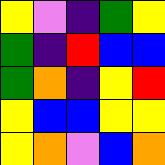[["yellow", "violet", "indigo", "green", "yellow"], ["green", "indigo", "red", "blue", "blue"], ["green", "orange", "indigo", "yellow", "red"], ["yellow", "blue", "blue", "yellow", "yellow"], ["yellow", "orange", "violet", "blue", "orange"]]